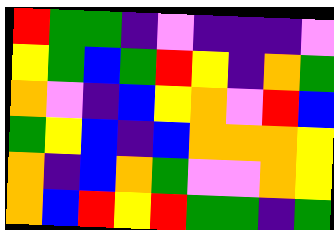[["red", "green", "green", "indigo", "violet", "indigo", "indigo", "indigo", "violet"], ["yellow", "green", "blue", "green", "red", "yellow", "indigo", "orange", "green"], ["orange", "violet", "indigo", "blue", "yellow", "orange", "violet", "red", "blue"], ["green", "yellow", "blue", "indigo", "blue", "orange", "orange", "orange", "yellow"], ["orange", "indigo", "blue", "orange", "green", "violet", "violet", "orange", "yellow"], ["orange", "blue", "red", "yellow", "red", "green", "green", "indigo", "green"]]